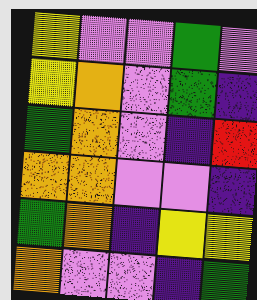[["yellow", "violet", "violet", "green", "violet"], ["yellow", "orange", "violet", "green", "indigo"], ["green", "orange", "violet", "indigo", "red"], ["orange", "orange", "violet", "violet", "indigo"], ["green", "orange", "indigo", "yellow", "yellow"], ["orange", "violet", "violet", "indigo", "green"]]